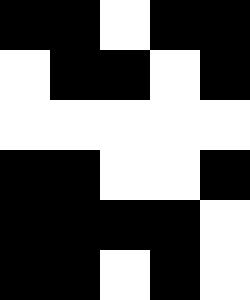[["black", "black", "white", "black", "black"], ["white", "black", "black", "white", "black"], ["white", "white", "white", "white", "white"], ["black", "black", "white", "white", "black"], ["black", "black", "black", "black", "white"], ["black", "black", "white", "black", "white"]]